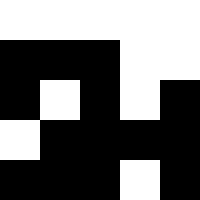[["white", "white", "white", "white", "white"], ["black", "black", "black", "white", "white"], ["black", "white", "black", "white", "black"], ["white", "black", "black", "black", "black"], ["black", "black", "black", "white", "black"]]